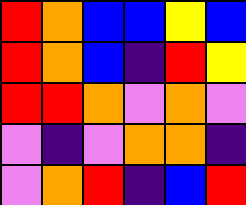[["red", "orange", "blue", "blue", "yellow", "blue"], ["red", "orange", "blue", "indigo", "red", "yellow"], ["red", "red", "orange", "violet", "orange", "violet"], ["violet", "indigo", "violet", "orange", "orange", "indigo"], ["violet", "orange", "red", "indigo", "blue", "red"]]